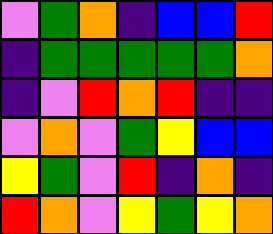[["violet", "green", "orange", "indigo", "blue", "blue", "red"], ["indigo", "green", "green", "green", "green", "green", "orange"], ["indigo", "violet", "red", "orange", "red", "indigo", "indigo"], ["violet", "orange", "violet", "green", "yellow", "blue", "blue"], ["yellow", "green", "violet", "red", "indigo", "orange", "indigo"], ["red", "orange", "violet", "yellow", "green", "yellow", "orange"]]